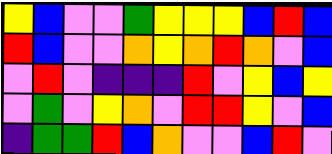[["yellow", "blue", "violet", "violet", "green", "yellow", "yellow", "yellow", "blue", "red", "blue"], ["red", "blue", "violet", "violet", "orange", "yellow", "orange", "red", "orange", "violet", "blue"], ["violet", "red", "violet", "indigo", "indigo", "indigo", "red", "violet", "yellow", "blue", "yellow"], ["violet", "green", "violet", "yellow", "orange", "violet", "red", "red", "yellow", "violet", "blue"], ["indigo", "green", "green", "red", "blue", "orange", "violet", "violet", "blue", "red", "violet"]]